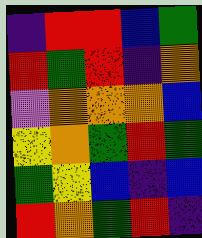[["indigo", "red", "red", "blue", "green"], ["red", "green", "red", "indigo", "orange"], ["violet", "orange", "orange", "orange", "blue"], ["yellow", "orange", "green", "red", "green"], ["green", "yellow", "blue", "indigo", "blue"], ["red", "orange", "green", "red", "indigo"]]